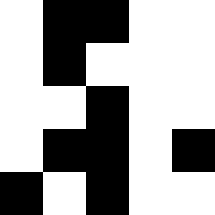[["white", "black", "black", "white", "white"], ["white", "black", "white", "white", "white"], ["white", "white", "black", "white", "white"], ["white", "black", "black", "white", "black"], ["black", "white", "black", "white", "white"]]